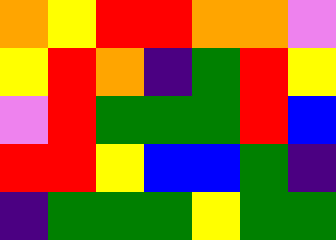[["orange", "yellow", "red", "red", "orange", "orange", "violet"], ["yellow", "red", "orange", "indigo", "green", "red", "yellow"], ["violet", "red", "green", "green", "green", "red", "blue"], ["red", "red", "yellow", "blue", "blue", "green", "indigo"], ["indigo", "green", "green", "green", "yellow", "green", "green"]]